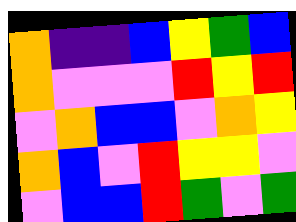[["orange", "indigo", "indigo", "blue", "yellow", "green", "blue"], ["orange", "violet", "violet", "violet", "red", "yellow", "red"], ["violet", "orange", "blue", "blue", "violet", "orange", "yellow"], ["orange", "blue", "violet", "red", "yellow", "yellow", "violet"], ["violet", "blue", "blue", "red", "green", "violet", "green"]]